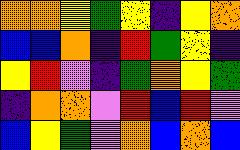[["orange", "orange", "yellow", "green", "yellow", "indigo", "yellow", "orange"], ["blue", "blue", "orange", "indigo", "red", "green", "yellow", "indigo"], ["yellow", "red", "violet", "indigo", "green", "orange", "yellow", "green"], ["indigo", "orange", "orange", "violet", "red", "blue", "red", "violet"], ["blue", "yellow", "green", "violet", "orange", "blue", "orange", "blue"]]